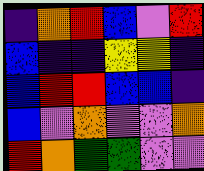[["indigo", "orange", "red", "blue", "violet", "red"], ["blue", "indigo", "indigo", "yellow", "yellow", "indigo"], ["blue", "red", "red", "blue", "blue", "indigo"], ["blue", "violet", "orange", "violet", "violet", "orange"], ["red", "orange", "green", "green", "violet", "violet"]]